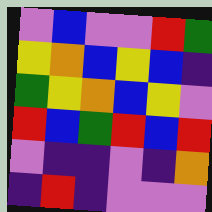[["violet", "blue", "violet", "violet", "red", "green"], ["yellow", "orange", "blue", "yellow", "blue", "indigo"], ["green", "yellow", "orange", "blue", "yellow", "violet"], ["red", "blue", "green", "red", "blue", "red"], ["violet", "indigo", "indigo", "violet", "indigo", "orange"], ["indigo", "red", "indigo", "violet", "violet", "violet"]]